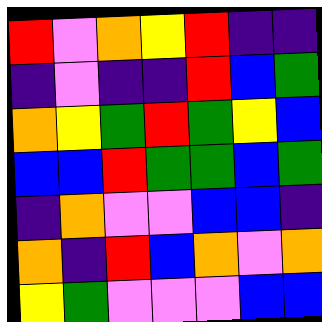[["red", "violet", "orange", "yellow", "red", "indigo", "indigo"], ["indigo", "violet", "indigo", "indigo", "red", "blue", "green"], ["orange", "yellow", "green", "red", "green", "yellow", "blue"], ["blue", "blue", "red", "green", "green", "blue", "green"], ["indigo", "orange", "violet", "violet", "blue", "blue", "indigo"], ["orange", "indigo", "red", "blue", "orange", "violet", "orange"], ["yellow", "green", "violet", "violet", "violet", "blue", "blue"]]